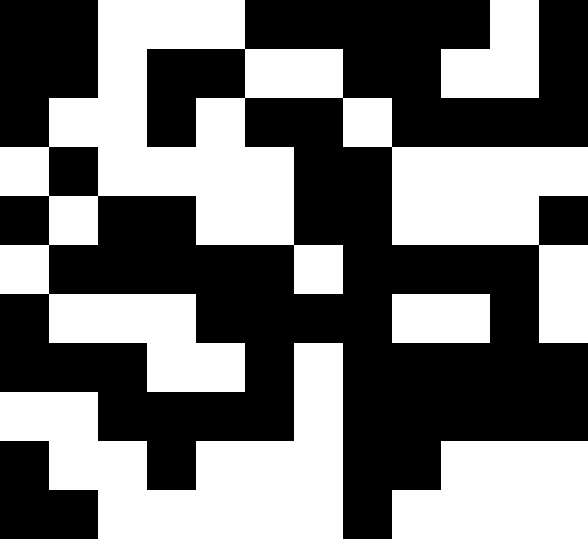[["black", "black", "white", "white", "white", "black", "black", "black", "black", "black", "white", "black"], ["black", "black", "white", "black", "black", "white", "white", "black", "black", "white", "white", "black"], ["black", "white", "white", "black", "white", "black", "black", "white", "black", "black", "black", "black"], ["white", "black", "white", "white", "white", "white", "black", "black", "white", "white", "white", "white"], ["black", "white", "black", "black", "white", "white", "black", "black", "white", "white", "white", "black"], ["white", "black", "black", "black", "black", "black", "white", "black", "black", "black", "black", "white"], ["black", "white", "white", "white", "black", "black", "black", "black", "white", "white", "black", "white"], ["black", "black", "black", "white", "white", "black", "white", "black", "black", "black", "black", "black"], ["white", "white", "black", "black", "black", "black", "white", "black", "black", "black", "black", "black"], ["black", "white", "white", "black", "white", "white", "white", "black", "black", "white", "white", "white"], ["black", "black", "white", "white", "white", "white", "white", "black", "white", "white", "white", "white"]]